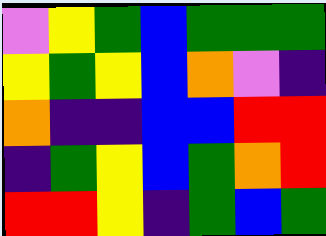[["violet", "yellow", "green", "blue", "green", "green", "green"], ["yellow", "green", "yellow", "blue", "orange", "violet", "indigo"], ["orange", "indigo", "indigo", "blue", "blue", "red", "red"], ["indigo", "green", "yellow", "blue", "green", "orange", "red"], ["red", "red", "yellow", "indigo", "green", "blue", "green"]]